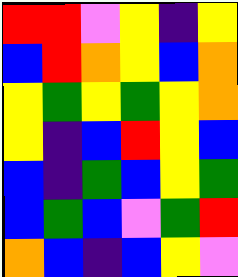[["red", "red", "violet", "yellow", "indigo", "yellow"], ["blue", "red", "orange", "yellow", "blue", "orange"], ["yellow", "green", "yellow", "green", "yellow", "orange"], ["yellow", "indigo", "blue", "red", "yellow", "blue"], ["blue", "indigo", "green", "blue", "yellow", "green"], ["blue", "green", "blue", "violet", "green", "red"], ["orange", "blue", "indigo", "blue", "yellow", "violet"]]